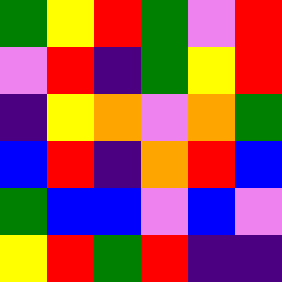[["green", "yellow", "red", "green", "violet", "red"], ["violet", "red", "indigo", "green", "yellow", "red"], ["indigo", "yellow", "orange", "violet", "orange", "green"], ["blue", "red", "indigo", "orange", "red", "blue"], ["green", "blue", "blue", "violet", "blue", "violet"], ["yellow", "red", "green", "red", "indigo", "indigo"]]